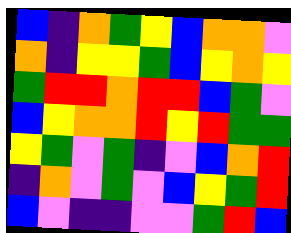[["blue", "indigo", "orange", "green", "yellow", "blue", "orange", "orange", "violet"], ["orange", "indigo", "yellow", "yellow", "green", "blue", "yellow", "orange", "yellow"], ["green", "red", "red", "orange", "red", "red", "blue", "green", "violet"], ["blue", "yellow", "orange", "orange", "red", "yellow", "red", "green", "green"], ["yellow", "green", "violet", "green", "indigo", "violet", "blue", "orange", "red"], ["indigo", "orange", "violet", "green", "violet", "blue", "yellow", "green", "red"], ["blue", "violet", "indigo", "indigo", "violet", "violet", "green", "red", "blue"]]